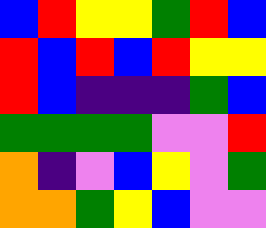[["blue", "red", "yellow", "yellow", "green", "red", "blue"], ["red", "blue", "red", "blue", "red", "yellow", "yellow"], ["red", "blue", "indigo", "indigo", "indigo", "green", "blue"], ["green", "green", "green", "green", "violet", "violet", "red"], ["orange", "indigo", "violet", "blue", "yellow", "violet", "green"], ["orange", "orange", "green", "yellow", "blue", "violet", "violet"]]